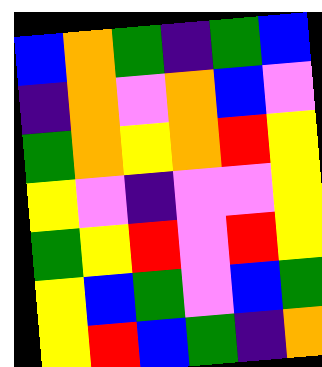[["blue", "orange", "green", "indigo", "green", "blue"], ["indigo", "orange", "violet", "orange", "blue", "violet"], ["green", "orange", "yellow", "orange", "red", "yellow"], ["yellow", "violet", "indigo", "violet", "violet", "yellow"], ["green", "yellow", "red", "violet", "red", "yellow"], ["yellow", "blue", "green", "violet", "blue", "green"], ["yellow", "red", "blue", "green", "indigo", "orange"]]